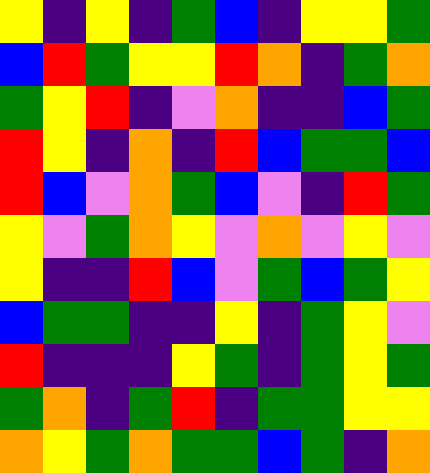[["yellow", "indigo", "yellow", "indigo", "green", "blue", "indigo", "yellow", "yellow", "green"], ["blue", "red", "green", "yellow", "yellow", "red", "orange", "indigo", "green", "orange"], ["green", "yellow", "red", "indigo", "violet", "orange", "indigo", "indigo", "blue", "green"], ["red", "yellow", "indigo", "orange", "indigo", "red", "blue", "green", "green", "blue"], ["red", "blue", "violet", "orange", "green", "blue", "violet", "indigo", "red", "green"], ["yellow", "violet", "green", "orange", "yellow", "violet", "orange", "violet", "yellow", "violet"], ["yellow", "indigo", "indigo", "red", "blue", "violet", "green", "blue", "green", "yellow"], ["blue", "green", "green", "indigo", "indigo", "yellow", "indigo", "green", "yellow", "violet"], ["red", "indigo", "indigo", "indigo", "yellow", "green", "indigo", "green", "yellow", "green"], ["green", "orange", "indigo", "green", "red", "indigo", "green", "green", "yellow", "yellow"], ["orange", "yellow", "green", "orange", "green", "green", "blue", "green", "indigo", "orange"]]